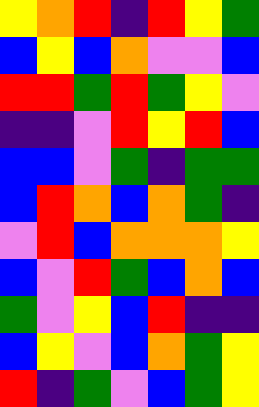[["yellow", "orange", "red", "indigo", "red", "yellow", "green"], ["blue", "yellow", "blue", "orange", "violet", "violet", "blue"], ["red", "red", "green", "red", "green", "yellow", "violet"], ["indigo", "indigo", "violet", "red", "yellow", "red", "blue"], ["blue", "blue", "violet", "green", "indigo", "green", "green"], ["blue", "red", "orange", "blue", "orange", "green", "indigo"], ["violet", "red", "blue", "orange", "orange", "orange", "yellow"], ["blue", "violet", "red", "green", "blue", "orange", "blue"], ["green", "violet", "yellow", "blue", "red", "indigo", "indigo"], ["blue", "yellow", "violet", "blue", "orange", "green", "yellow"], ["red", "indigo", "green", "violet", "blue", "green", "yellow"]]